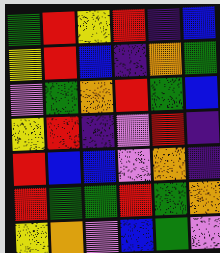[["green", "red", "yellow", "red", "indigo", "blue"], ["yellow", "red", "blue", "indigo", "orange", "green"], ["violet", "green", "orange", "red", "green", "blue"], ["yellow", "red", "indigo", "violet", "red", "indigo"], ["red", "blue", "blue", "violet", "orange", "indigo"], ["red", "green", "green", "red", "green", "orange"], ["yellow", "orange", "violet", "blue", "green", "violet"]]